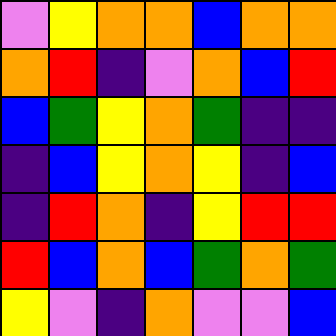[["violet", "yellow", "orange", "orange", "blue", "orange", "orange"], ["orange", "red", "indigo", "violet", "orange", "blue", "red"], ["blue", "green", "yellow", "orange", "green", "indigo", "indigo"], ["indigo", "blue", "yellow", "orange", "yellow", "indigo", "blue"], ["indigo", "red", "orange", "indigo", "yellow", "red", "red"], ["red", "blue", "orange", "blue", "green", "orange", "green"], ["yellow", "violet", "indigo", "orange", "violet", "violet", "blue"]]